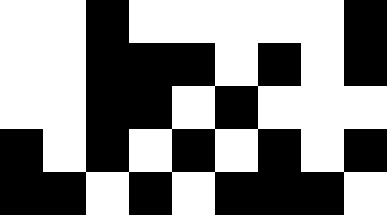[["white", "white", "black", "white", "white", "white", "white", "white", "black"], ["white", "white", "black", "black", "black", "white", "black", "white", "black"], ["white", "white", "black", "black", "white", "black", "white", "white", "white"], ["black", "white", "black", "white", "black", "white", "black", "white", "black"], ["black", "black", "white", "black", "white", "black", "black", "black", "white"]]